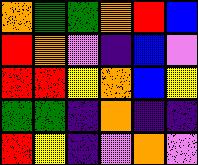[["orange", "green", "green", "orange", "red", "blue"], ["red", "orange", "violet", "indigo", "blue", "violet"], ["red", "red", "yellow", "orange", "blue", "yellow"], ["green", "green", "indigo", "orange", "indigo", "indigo"], ["red", "yellow", "indigo", "violet", "orange", "violet"]]